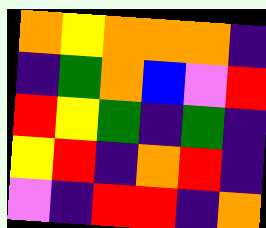[["orange", "yellow", "orange", "orange", "orange", "indigo"], ["indigo", "green", "orange", "blue", "violet", "red"], ["red", "yellow", "green", "indigo", "green", "indigo"], ["yellow", "red", "indigo", "orange", "red", "indigo"], ["violet", "indigo", "red", "red", "indigo", "orange"]]